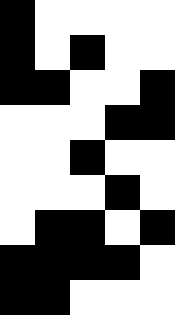[["black", "white", "white", "white", "white"], ["black", "white", "black", "white", "white"], ["black", "black", "white", "white", "black"], ["white", "white", "white", "black", "black"], ["white", "white", "black", "white", "white"], ["white", "white", "white", "black", "white"], ["white", "black", "black", "white", "black"], ["black", "black", "black", "black", "white"], ["black", "black", "white", "white", "white"]]